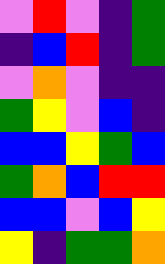[["violet", "red", "violet", "indigo", "green"], ["indigo", "blue", "red", "indigo", "green"], ["violet", "orange", "violet", "indigo", "indigo"], ["green", "yellow", "violet", "blue", "indigo"], ["blue", "blue", "yellow", "green", "blue"], ["green", "orange", "blue", "red", "red"], ["blue", "blue", "violet", "blue", "yellow"], ["yellow", "indigo", "green", "green", "orange"]]